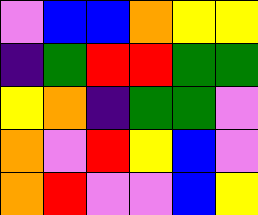[["violet", "blue", "blue", "orange", "yellow", "yellow"], ["indigo", "green", "red", "red", "green", "green"], ["yellow", "orange", "indigo", "green", "green", "violet"], ["orange", "violet", "red", "yellow", "blue", "violet"], ["orange", "red", "violet", "violet", "blue", "yellow"]]